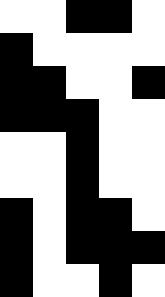[["white", "white", "black", "black", "white"], ["black", "white", "white", "white", "white"], ["black", "black", "white", "white", "black"], ["black", "black", "black", "white", "white"], ["white", "white", "black", "white", "white"], ["white", "white", "black", "white", "white"], ["black", "white", "black", "black", "white"], ["black", "white", "black", "black", "black"], ["black", "white", "white", "black", "white"]]